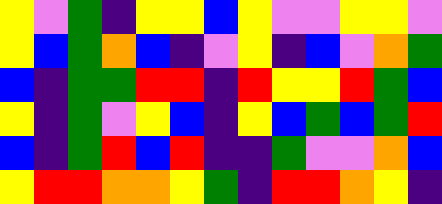[["yellow", "violet", "green", "indigo", "yellow", "yellow", "blue", "yellow", "violet", "violet", "yellow", "yellow", "violet"], ["yellow", "blue", "green", "orange", "blue", "indigo", "violet", "yellow", "indigo", "blue", "violet", "orange", "green"], ["blue", "indigo", "green", "green", "red", "red", "indigo", "red", "yellow", "yellow", "red", "green", "blue"], ["yellow", "indigo", "green", "violet", "yellow", "blue", "indigo", "yellow", "blue", "green", "blue", "green", "red"], ["blue", "indigo", "green", "red", "blue", "red", "indigo", "indigo", "green", "violet", "violet", "orange", "blue"], ["yellow", "red", "red", "orange", "orange", "yellow", "green", "indigo", "red", "red", "orange", "yellow", "indigo"]]